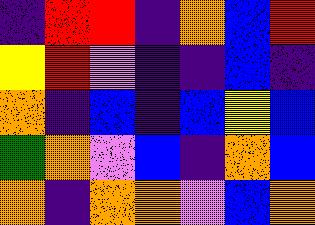[["indigo", "red", "red", "indigo", "orange", "blue", "red"], ["yellow", "red", "violet", "indigo", "indigo", "blue", "indigo"], ["orange", "indigo", "blue", "indigo", "blue", "yellow", "blue"], ["green", "orange", "violet", "blue", "indigo", "orange", "blue"], ["orange", "indigo", "orange", "orange", "violet", "blue", "orange"]]